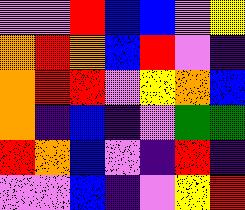[["violet", "violet", "red", "blue", "blue", "violet", "yellow"], ["orange", "red", "orange", "blue", "red", "violet", "indigo"], ["orange", "red", "red", "violet", "yellow", "orange", "blue"], ["orange", "indigo", "blue", "indigo", "violet", "green", "green"], ["red", "orange", "blue", "violet", "indigo", "red", "indigo"], ["violet", "violet", "blue", "indigo", "violet", "yellow", "red"]]